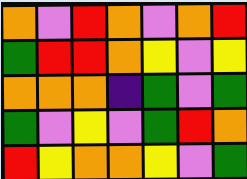[["orange", "violet", "red", "orange", "violet", "orange", "red"], ["green", "red", "red", "orange", "yellow", "violet", "yellow"], ["orange", "orange", "orange", "indigo", "green", "violet", "green"], ["green", "violet", "yellow", "violet", "green", "red", "orange"], ["red", "yellow", "orange", "orange", "yellow", "violet", "green"]]